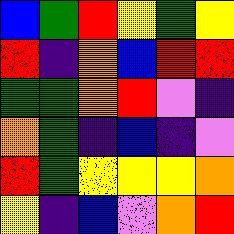[["blue", "green", "red", "yellow", "green", "yellow"], ["red", "indigo", "orange", "blue", "red", "red"], ["green", "green", "orange", "red", "violet", "indigo"], ["orange", "green", "indigo", "blue", "indigo", "violet"], ["red", "green", "yellow", "yellow", "yellow", "orange"], ["yellow", "indigo", "blue", "violet", "orange", "red"]]